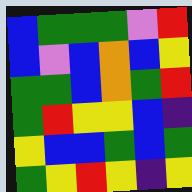[["blue", "green", "green", "green", "violet", "red"], ["blue", "violet", "blue", "orange", "blue", "yellow"], ["green", "green", "blue", "orange", "green", "red"], ["green", "red", "yellow", "yellow", "blue", "indigo"], ["yellow", "blue", "blue", "green", "blue", "green"], ["green", "yellow", "red", "yellow", "indigo", "yellow"]]